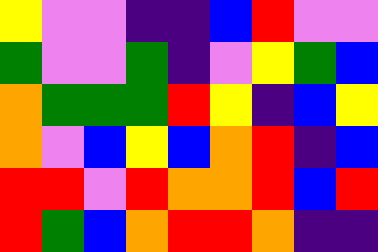[["yellow", "violet", "violet", "indigo", "indigo", "blue", "red", "violet", "violet"], ["green", "violet", "violet", "green", "indigo", "violet", "yellow", "green", "blue"], ["orange", "green", "green", "green", "red", "yellow", "indigo", "blue", "yellow"], ["orange", "violet", "blue", "yellow", "blue", "orange", "red", "indigo", "blue"], ["red", "red", "violet", "red", "orange", "orange", "red", "blue", "red"], ["red", "green", "blue", "orange", "red", "red", "orange", "indigo", "indigo"]]